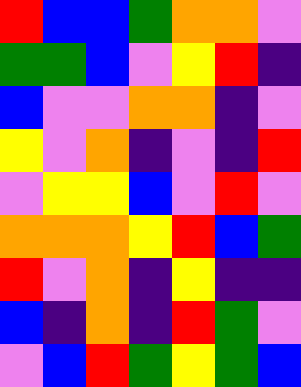[["red", "blue", "blue", "green", "orange", "orange", "violet"], ["green", "green", "blue", "violet", "yellow", "red", "indigo"], ["blue", "violet", "violet", "orange", "orange", "indigo", "violet"], ["yellow", "violet", "orange", "indigo", "violet", "indigo", "red"], ["violet", "yellow", "yellow", "blue", "violet", "red", "violet"], ["orange", "orange", "orange", "yellow", "red", "blue", "green"], ["red", "violet", "orange", "indigo", "yellow", "indigo", "indigo"], ["blue", "indigo", "orange", "indigo", "red", "green", "violet"], ["violet", "blue", "red", "green", "yellow", "green", "blue"]]